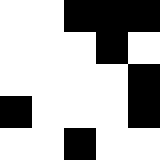[["white", "white", "black", "black", "black"], ["white", "white", "white", "black", "white"], ["white", "white", "white", "white", "black"], ["black", "white", "white", "white", "black"], ["white", "white", "black", "white", "white"]]